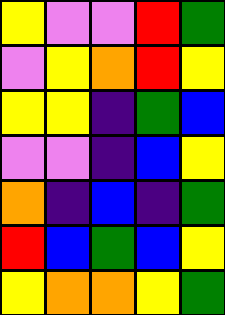[["yellow", "violet", "violet", "red", "green"], ["violet", "yellow", "orange", "red", "yellow"], ["yellow", "yellow", "indigo", "green", "blue"], ["violet", "violet", "indigo", "blue", "yellow"], ["orange", "indigo", "blue", "indigo", "green"], ["red", "blue", "green", "blue", "yellow"], ["yellow", "orange", "orange", "yellow", "green"]]